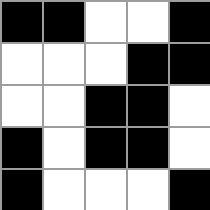[["black", "black", "white", "white", "black"], ["white", "white", "white", "black", "black"], ["white", "white", "black", "black", "white"], ["black", "white", "black", "black", "white"], ["black", "white", "white", "white", "black"]]